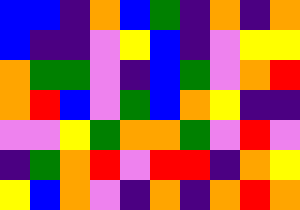[["blue", "blue", "indigo", "orange", "blue", "green", "indigo", "orange", "indigo", "orange"], ["blue", "indigo", "indigo", "violet", "yellow", "blue", "indigo", "violet", "yellow", "yellow"], ["orange", "green", "green", "violet", "indigo", "blue", "green", "violet", "orange", "red"], ["orange", "red", "blue", "violet", "green", "blue", "orange", "yellow", "indigo", "indigo"], ["violet", "violet", "yellow", "green", "orange", "orange", "green", "violet", "red", "violet"], ["indigo", "green", "orange", "red", "violet", "red", "red", "indigo", "orange", "yellow"], ["yellow", "blue", "orange", "violet", "indigo", "orange", "indigo", "orange", "red", "orange"]]